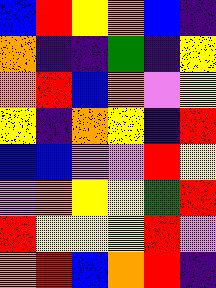[["blue", "red", "yellow", "orange", "blue", "indigo"], ["orange", "indigo", "indigo", "green", "indigo", "yellow"], ["orange", "red", "blue", "orange", "violet", "yellow"], ["yellow", "indigo", "orange", "yellow", "indigo", "red"], ["blue", "blue", "violet", "violet", "red", "yellow"], ["violet", "orange", "yellow", "yellow", "green", "red"], ["red", "yellow", "yellow", "yellow", "red", "violet"], ["orange", "red", "blue", "orange", "red", "indigo"]]